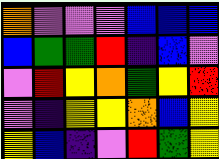[["orange", "violet", "violet", "violet", "blue", "blue", "blue"], ["blue", "green", "green", "red", "indigo", "blue", "violet"], ["violet", "red", "yellow", "orange", "green", "yellow", "red"], ["violet", "indigo", "yellow", "yellow", "orange", "blue", "yellow"], ["yellow", "blue", "indigo", "violet", "red", "green", "yellow"]]